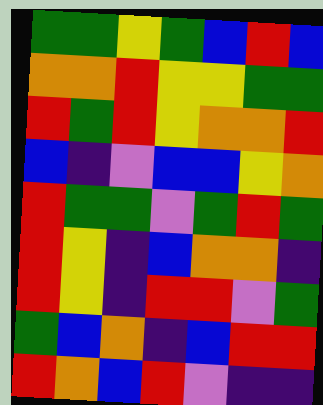[["green", "green", "yellow", "green", "blue", "red", "blue"], ["orange", "orange", "red", "yellow", "yellow", "green", "green"], ["red", "green", "red", "yellow", "orange", "orange", "red"], ["blue", "indigo", "violet", "blue", "blue", "yellow", "orange"], ["red", "green", "green", "violet", "green", "red", "green"], ["red", "yellow", "indigo", "blue", "orange", "orange", "indigo"], ["red", "yellow", "indigo", "red", "red", "violet", "green"], ["green", "blue", "orange", "indigo", "blue", "red", "red"], ["red", "orange", "blue", "red", "violet", "indigo", "indigo"]]